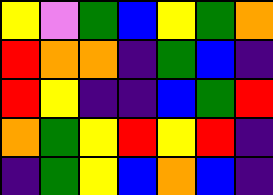[["yellow", "violet", "green", "blue", "yellow", "green", "orange"], ["red", "orange", "orange", "indigo", "green", "blue", "indigo"], ["red", "yellow", "indigo", "indigo", "blue", "green", "red"], ["orange", "green", "yellow", "red", "yellow", "red", "indigo"], ["indigo", "green", "yellow", "blue", "orange", "blue", "indigo"]]